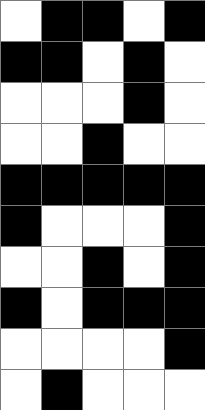[["white", "black", "black", "white", "black"], ["black", "black", "white", "black", "white"], ["white", "white", "white", "black", "white"], ["white", "white", "black", "white", "white"], ["black", "black", "black", "black", "black"], ["black", "white", "white", "white", "black"], ["white", "white", "black", "white", "black"], ["black", "white", "black", "black", "black"], ["white", "white", "white", "white", "black"], ["white", "black", "white", "white", "white"]]